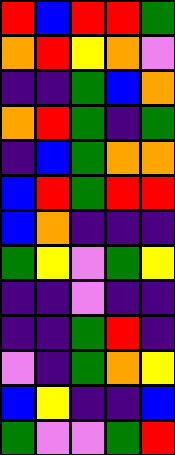[["red", "blue", "red", "red", "green"], ["orange", "red", "yellow", "orange", "violet"], ["indigo", "indigo", "green", "blue", "orange"], ["orange", "red", "green", "indigo", "green"], ["indigo", "blue", "green", "orange", "orange"], ["blue", "red", "green", "red", "red"], ["blue", "orange", "indigo", "indigo", "indigo"], ["green", "yellow", "violet", "green", "yellow"], ["indigo", "indigo", "violet", "indigo", "indigo"], ["indigo", "indigo", "green", "red", "indigo"], ["violet", "indigo", "green", "orange", "yellow"], ["blue", "yellow", "indigo", "indigo", "blue"], ["green", "violet", "violet", "green", "red"]]